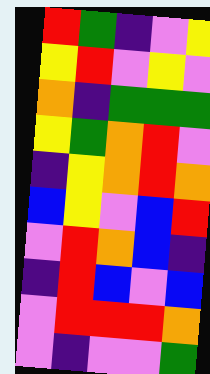[["red", "green", "indigo", "violet", "yellow"], ["yellow", "red", "violet", "yellow", "violet"], ["orange", "indigo", "green", "green", "green"], ["yellow", "green", "orange", "red", "violet"], ["indigo", "yellow", "orange", "red", "orange"], ["blue", "yellow", "violet", "blue", "red"], ["violet", "red", "orange", "blue", "indigo"], ["indigo", "red", "blue", "violet", "blue"], ["violet", "red", "red", "red", "orange"], ["violet", "indigo", "violet", "violet", "green"]]